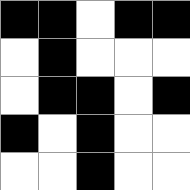[["black", "black", "white", "black", "black"], ["white", "black", "white", "white", "white"], ["white", "black", "black", "white", "black"], ["black", "white", "black", "white", "white"], ["white", "white", "black", "white", "white"]]